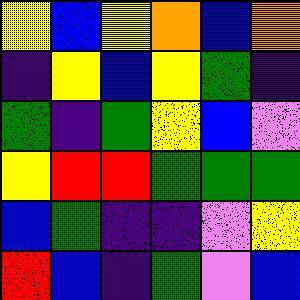[["yellow", "blue", "yellow", "orange", "blue", "orange"], ["indigo", "yellow", "blue", "yellow", "green", "indigo"], ["green", "indigo", "green", "yellow", "blue", "violet"], ["yellow", "red", "red", "green", "green", "green"], ["blue", "green", "indigo", "indigo", "violet", "yellow"], ["red", "blue", "indigo", "green", "violet", "blue"]]